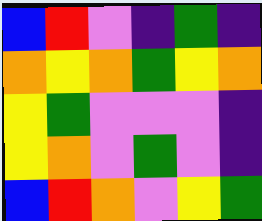[["blue", "red", "violet", "indigo", "green", "indigo"], ["orange", "yellow", "orange", "green", "yellow", "orange"], ["yellow", "green", "violet", "violet", "violet", "indigo"], ["yellow", "orange", "violet", "green", "violet", "indigo"], ["blue", "red", "orange", "violet", "yellow", "green"]]